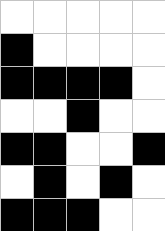[["white", "white", "white", "white", "white"], ["black", "white", "white", "white", "white"], ["black", "black", "black", "black", "white"], ["white", "white", "black", "white", "white"], ["black", "black", "white", "white", "black"], ["white", "black", "white", "black", "white"], ["black", "black", "black", "white", "white"]]